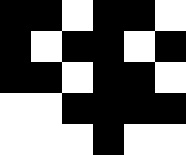[["black", "black", "white", "black", "black", "white"], ["black", "white", "black", "black", "white", "black"], ["black", "black", "white", "black", "black", "white"], ["white", "white", "black", "black", "black", "black"], ["white", "white", "white", "black", "white", "white"]]